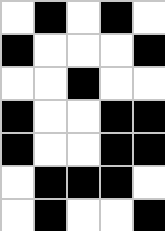[["white", "black", "white", "black", "white"], ["black", "white", "white", "white", "black"], ["white", "white", "black", "white", "white"], ["black", "white", "white", "black", "black"], ["black", "white", "white", "black", "black"], ["white", "black", "black", "black", "white"], ["white", "black", "white", "white", "black"]]